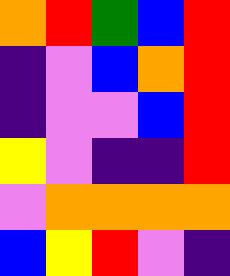[["orange", "red", "green", "blue", "red"], ["indigo", "violet", "blue", "orange", "red"], ["indigo", "violet", "violet", "blue", "red"], ["yellow", "violet", "indigo", "indigo", "red"], ["violet", "orange", "orange", "orange", "orange"], ["blue", "yellow", "red", "violet", "indigo"]]